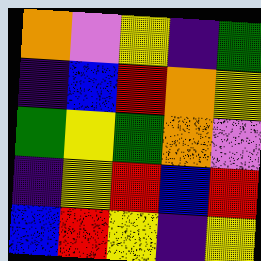[["orange", "violet", "yellow", "indigo", "green"], ["indigo", "blue", "red", "orange", "yellow"], ["green", "yellow", "green", "orange", "violet"], ["indigo", "yellow", "red", "blue", "red"], ["blue", "red", "yellow", "indigo", "yellow"]]